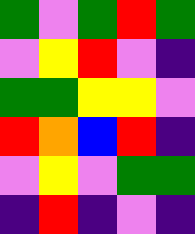[["green", "violet", "green", "red", "green"], ["violet", "yellow", "red", "violet", "indigo"], ["green", "green", "yellow", "yellow", "violet"], ["red", "orange", "blue", "red", "indigo"], ["violet", "yellow", "violet", "green", "green"], ["indigo", "red", "indigo", "violet", "indigo"]]